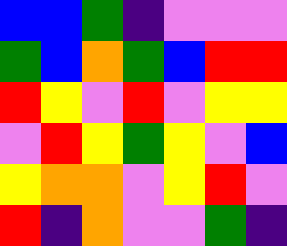[["blue", "blue", "green", "indigo", "violet", "violet", "violet"], ["green", "blue", "orange", "green", "blue", "red", "red"], ["red", "yellow", "violet", "red", "violet", "yellow", "yellow"], ["violet", "red", "yellow", "green", "yellow", "violet", "blue"], ["yellow", "orange", "orange", "violet", "yellow", "red", "violet"], ["red", "indigo", "orange", "violet", "violet", "green", "indigo"]]